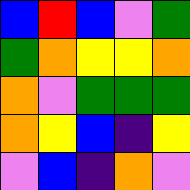[["blue", "red", "blue", "violet", "green"], ["green", "orange", "yellow", "yellow", "orange"], ["orange", "violet", "green", "green", "green"], ["orange", "yellow", "blue", "indigo", "yellow"], ["violet", "blue", "indigo", "orange", "violet"]]